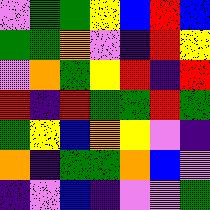[["violet", "green", "green", "yellow", "blue", "red", "blue"], ["green", "green", "orange", "violet", "indigo", "red", "yellow"], ["violet", "orange", "green", "yellow", "red", "indigo", "red"], ["red", "indigo", "red", "green", "green", "red", "green"], ["green", "yellow", "blue", "orange", "yellow", "violet", "indigo"], ["orange", "indigo", "green", "green", "orange", "blue", "violet"], ["indigo", "violet", "blue", "indigo", "violet", "violet", "green"]]